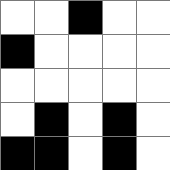[["white", "white", "black", "white", "white"], ["black", "white", "white", "white", "white"], ["white", "white", "white", "white", "white"], ["white", "black", "white", "black", "white"], ["black", "black", "white", "black", "white"]]